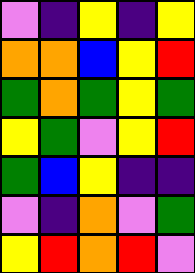[["violet", "indigo", "yellow", "indigo", "yellow"], ["orange", "orange", "blue", "yellow", "red"], ["green", "orange", "green", "yellow", "green"], ["yellow", "green", "violet", "yellow", "red"], ["green", "blue", "yellow", "indigo", "indigo"], ["violet", "indigo", "orange", "violet", "green"], ["yellow", "red", "orange", "red", "violet"]]